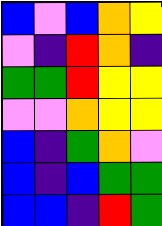[["blue", "violet", "blue", "orange", "yellow"], ["violet", "indigo", "red", "orange", "indigo"], ["green", "green", "red", "yellow", "yellow"], ["violet", "violet", "orange", "yellow", "yellow"], ["blue", "indigo", "green", "orange", "violet"], ["blue", "indigo", "blue", "green", "green"], ["blue", "blue", "indigo", "red", "green"]]